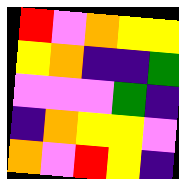[["red", "violet", "orange", "yellow", "yellow"], ["yellow", "orange", "indigo", "indigo", "green"], ["violet", "violet", "violet", "green", "indigo"], ["indigo", "orange", "yellow", "yellow", "violet"], ["orange", "violet", "red", "yellow", "indigo"]]